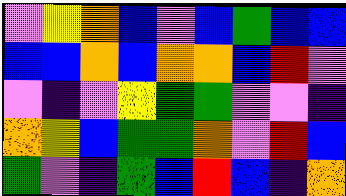[["violet", "yellow", "orange", "blue", "violet", "blue", "green", "blue", "blue"], ["blue", "blue", "orange", "blue", "orange", "orange", "blue", "red", "violet"], ["violet", "indigo", "violet", "yellow", "green", "green", "violet", "violet", "indigo"], ["orange", "yellow", "blue", "green", "green", "orange", "violet", "red", "blue"], ["green", "violet", "indigo", "green", "blue", "red", "blue", "indigo", "orange"]]